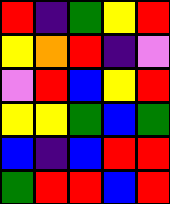[["red", "indigo", "green", "yellow", "red"], ["yellow", "orange", "red", "indigo", "violet"], ["violet", "red", "blue", "yellow", "red"], ["yellow", "yellow", "green", "blue", "green"], ["blue", "indigo", "blue", "red", "red"], ["green", "red", "red", "blue", "red"]]